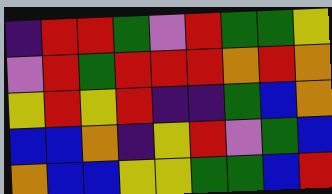[["indigo", "red", "red", "green", "violet", "red", "green", "green", "yellow"], ["violet", "red", "green", "red", "red", "red", "orange", "red", "orange"], ["yellow", "red", "yellow", "red", "indigo", "indigo", "green", "blue", "orange"], ["blue", "blue", "orange", "indigo", "yellow", "red", "violet", "green", "blue"], ["orange", "blue", "blue", "yellow", "yellow", "green", "green", "blue", "red"]]